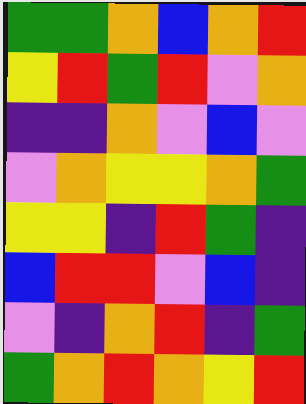[["green", "green", "orange", "blue", "orange", "red"], ["yellow", "red", "green", "red", "violet", "orange"], ["indigo", "indigo", "orange", "violet", "blue", "violet"], ["violet", "orange", "yellow", "yellow", "orange", "green"], ["yellow", "yellow", "indigo", "red", "green", "indigo"], ["blue", "red", "red", "violet", "blue", "indigo"], ["violet", "indigo", "orange", "red", "indigo", "green"], ["green", "orange", "red", "orange", "yellow", "red"]]